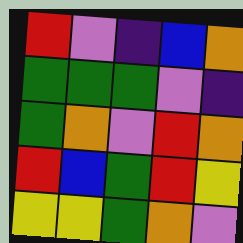[["red", "violet", "indigo", "blue", "orange"], ["green", "green", "green", "violet", "indigo"], ["green", "orange", "violet", "red", "orange"], ["red", "blue", "green", "red", "yellow"], ["yellow", "yellow", "green", "orange", "violet"]]